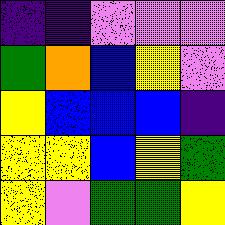[["indigo", "indigo", "violet", "violet", "violet"], ["green", "orange", "blue", "yellow", "violet"], ["yellow", "blue", "blue", "blue", "indigo"], ["yellow", "yellow", "blue", "yellow", "green"], ["yellow", "violet", "green", "green", "yellow"]]